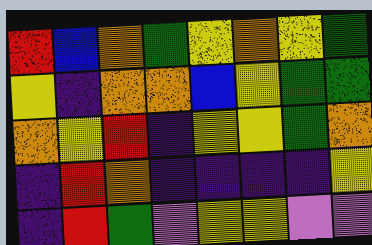[["red", "blue", "orange", "green", "yellow", "orange", "yellow", "green"], ["yellow", "indigo", "orange", "orange", "blue", "yellow", "green", "green"], ["orange", "yellow", "red", "indigo", "yellow", "yellow", "green", "orange"], ["indigo", "red", "orange", "indigo", "indigo", "indigo", "indigo", "yellow"], ["indigo", "red", "green", "violet", "yellow", "yellow", "violet", "violet"]]